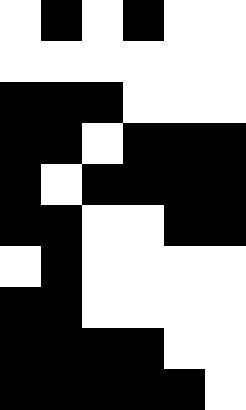[["white", "black", "white", "black", "white", "white"], ["white", "white", "white", "white", "white", "white"], ["black", "black", "black", "white", "white", "white"], ["black", "black", "white", "black", "black", "black"], ["black", "white", "black", "black", "black", "black"], ["black", "black", "white", "white", "black", "black"], ["white", "black", "white", "white", "white", "white"], ["black", "black", "white", "white", "white", "white"], ["black", "black", "black", "black", "white", "white"], ["black", "black", "black", "black", "black", "white"]]